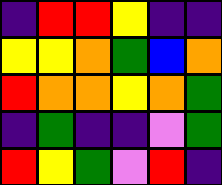[["indigo", "red", "red", "yellow", "indigo", "indigo"], ["yellow", "yellow", "orange", "green", "blue", "orange"], ["red", "orange", "orange", "yellow", "orange", "green"], ["indigo", "green", "indigo", "indigo", "violet", "green"], ["red", "yellow", "green", "violet", "red", "indigo"]]